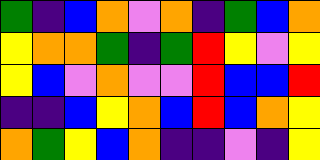[["green", "indigo", "blue", "orange", "violet", "orange", "indigo", "green", "blue", "orange"], ["yellow", "orange", "orange", "green", "indigo", "green", "red", "yellow", "violet", "yellow"], ["yellow", "blue", "violet", "orange", "violet", "violet", "red", "blue", "blue", "red"], ["indigo", "indigo", "blue", "yellow", "orange", "blue", "red", "blue", "orange", "yellow"], ["orange", "green", "yellow", "blue", "orange", "indigo", "indigo", "violet", "indigo", "yellow"]]